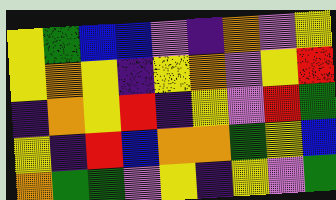[["yellow", "green", "blue", "blue", "violet", "indigo", "orange", "violet", "yellow"], ["yellow", "orange", "yellow", "indigo", "yellow", "orange", "violet", "yellow", "red"], ["indigo", "orange", "yellow", "red", "indigo", "yellow", "violet", "red", "green"], ["yellow", "indigo", "red", "blue", "orange", "orange", "green", "yellow", "blue"], ["orange", "green", "green", "violet", "yellow", "indigo", "yellow", "violet", "green"]]